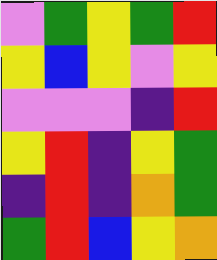[["violet", "green", "yellow", "green", "red"], ["yellow", "blue", "yellow", "violet", "yellow"], ["violet", "violet", "violet", "indigo", "red"], ["yellow", "red", "indigo", "yellow", "green"], ["indigo", "red", "indigo", "orange", "green"], ["green", "red", "blue", "yellow", "orange"]]